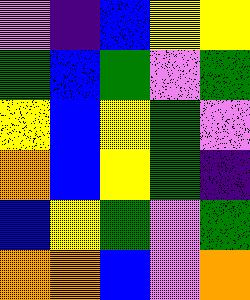[["violet", "indigo", "blue", "yellow", "yellow"], ["green", "blue", "green", "violet", "green"], ["yellow", "blue", "yellow", "green", "violet"], ["orange", "blue", "yellow", "green", "indigo"], ["blue", "yellow", "green", "violet", "green"], ["orange", "orange", "blue", "violet", "orange"]]